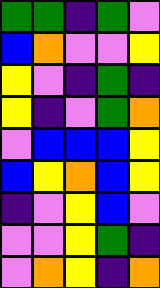[["green", "green", "indigo", "green", "violet"], ["blue", "orange", "violet", "violet", "yellow"], ["yellow", "violet", "indigo", "green", "indigo"], ["yellow", "indigo", "violet", "green", "orange"], ["violet", "blue", "blue", "blue", "yellow"], ["blue", "yellow", "orange", "blue", "yellow"], ["indigo", "violet", "yellow", "blue", "violet"], ["violet", "violet", "yellow", "green", "indigo"], ["violet", "orange", "yellow", "indigo", "orange"]]